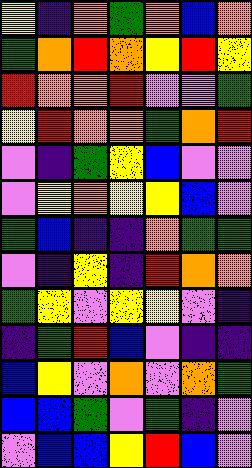[["yellow", "indigo", "orange", "green", "orange", "blue", "orange"], ["green", "orange", "red", "orange", "yellow", "red", "yellow"], ["red", "orange", "orange", "red", "violet", "violet", "green"], ["yellow", "red", "orange", "orange", "green", "orange", "red"], ["violet", "indigo", "green", "yellow", "blue", "violet", "violet"], ["violet", "yellow", "orange", "yellow", "yellow", "blue", "violet"], ["green", "blue", "indigo", "indigo", "orange", "green", "green"], ["violet", "indigo", "yellow", "indigo", "red", "orange", "orange"], ["green", "yellow", "violet", "yellow", "yellow", "violet", "indigo"], ["indigo", "green", "red", "blue", "violet", "indigo", "indigo"], ["blue", "yellow", "violet", "orange", "violet", "orange", "green"], ["blue", "blue", "green", "violet", "green", "indigo", "violet"], ["violet", "blue", "blue", "yellow", "red", "blue", "violet"]]